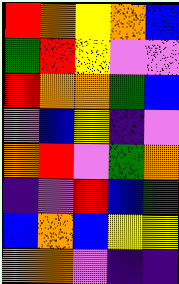[["red", "orange", "yellow", "orange", "blue"], ["green", "red", "yellow", "violet", "violet"], ["red", "orange", "orange", "green", "blue"], ["violet", "blue", "yellow", "indigo", "violet"], ["orange", "red", "violet", "green", "orange"], ["indigo", "violet", "red", "blue", "green"], ["blue", "orange", "blue", "yellow", "yellow"], ["orange", "orange", "violet", "indigo", "indigo"]]